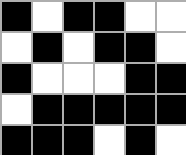[["black", "white", "black", "black", "white", "white"], ["white", "black", "white", "black", "black", "white"], ["black", "white", "white", "white", "black", "black"], ["white", "black", "black", "black", "black", "black"], ["black", "black", "black", "white", "black", "white"]]